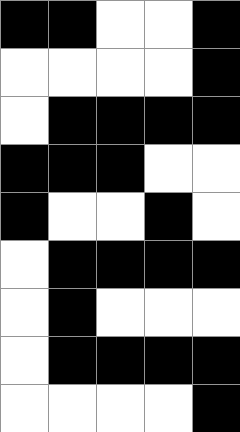[["black", "black", "white", "white", "black"], ["white", "white", "white", "white", "black"], ["white", "black", "black", "black", "black"], ["black", "black", "black", "white", "white"], ["black", "white", "white", "black", "white"], ["white", "black", "black", "black", "black"], ["white", "black", "white", "white", "white"], ["white", "black", "black", "black", "black"], ["white", "white", "white", "white", "black"]]